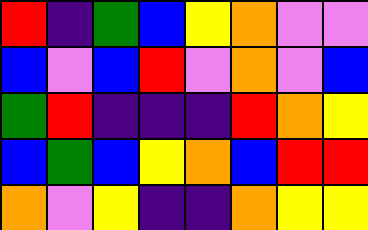[["red", "indigo", "green", "blue", "yellow", "orange", "violet", "violet"], ["blue", "violet", "blue", "red", "violet", "orange", "violet", "blue"], ["green", "red", "indigo", "indigo", "indigo", "red", "orange", "yellow"], ["blue", "green", "blue", "yellow", "orange", "blue", "red", "red"], ["orange", "violet", "yellow", "indigo", "indigo", "orange", "yellow", "yellow"]]